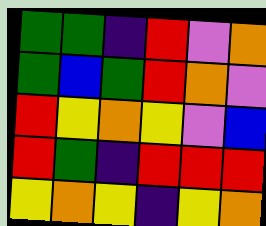[["green", "green", "indigo", "red", "violet", "orange"], ["green", "blue", "green", "red", "orange", "violet"], ["red", "yellow", "orange", "yellow", "violet", "blue"], ["red", "green", "indigo", "red", "red", "red"], ["yellow", "orange", "yellow", "indigo", "yellow", "orange"]]